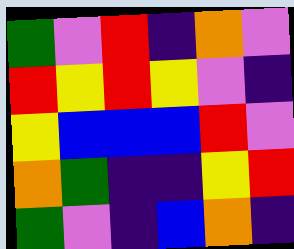[["green", "violet", "red", "indigo", "orange", "violet"], ["red", "yellow", "red", "yellow", "violet", "indigo"], ["yellow", "blue", "blue", "blue", "red", "violet"], ["orange", "green", "indigo", "indigo", "yellow", "red"], ["green", "violet", "indigo", "blue", "orange", "indigo"]]